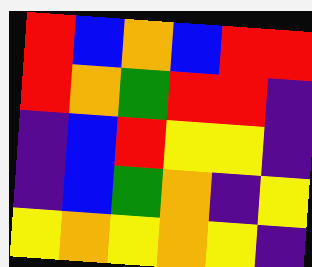[["red", "blue", "orange", "blue", "red", "red"], ["red", "orange", "green", "red", "red", "indigo"], ["indigo", "blue", "red", "yellow", "yellow", "indigo"], ["indigo", "blue", "green", "orange", "indigo", "yellow"], ["yellow", "orange", "yellow", "orange", "yellow", "indigo"]]